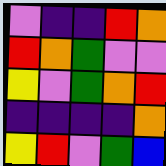[["violet", "indigo", "indigo", "red", "orange"], ["red", "orange", "green", "violet", "violet"], ["yellow", "violet", "green", "orange", "red"], ["indigo", "indigo", "indigo", "indigo", "orange"], ["yellow", "red", "violet", "green", "blue"]]